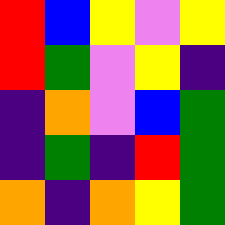[["red", "blue", "yellow", "violet", "yellow"], ["red", "green", "violet", "yellow", "indigo"], ["indigo", "orange", "violet", "blue", "green"], ["indigo", "green", "indigo", "red", "green"], ["orange", "indigo", "orange", "yellow", "green"]]